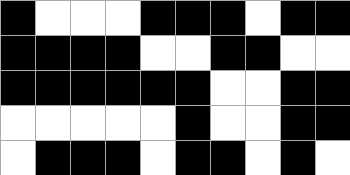[["black", "white", "white", "white", "black", "black", "black", "white", "black", "black"], ["black", "black", "black", "black", "white", "white", "black", "black", "white", "white"], ["black", "black", "black", "black", "black", "black", "white", "white", "black", "black"], ["white", "white", "white", "white", "white", "black", "white", "white", "black", "black"], ["white", "black", "black", "black", "white", "black", "black", "white", "black", "white"]]